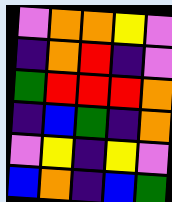[["violet", "orange", "orange", "yellow", "violet"], ["indigo", "orange", "red", "indigo", "violet"], ["green", "red", "red", "red", "orange"], ["indigo", "blue", "green", "indigo", "orange"], ["violet", "yellow", "indigo", "yellow", "violet"], ["blue", "orange", "indigo", "blue", "green"]]